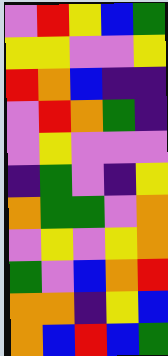[["violet", "red", "yellow", "blue", "green"], ["yellow", "yellow", "violet", "violet", "yellow"], ["red", "orange", "blue", "indigo", "indigo"], ["violet", "red", "orange", "green", "indigo"], ["violet", "yellow", "violet", "violet", "violet"], ["indigo", "green", "violet", "indigo", "yellow"], ["orange", "green", "green", "violet", "orange"], ["violet", "yellow", "violet", "yellow", "orange"], ["green", "violet", "blue", "orange", "red"], ["orange", "orange", "indigo", "yellow", "blue"], ["orange", "blue", "red", "blue", "green"]]